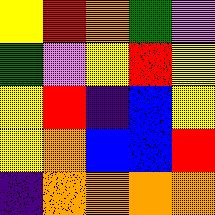[["yellow", "red", "orange", "green", "violet"], ["green", "violet", "yellow", "red", "yellow"], ["yellow", "red", "indigo", "blue", "yellow"], ["yellow", "orange", "blue", "blue", "red"], ["indigo", "orange", "orange", "orange", "orange"]]